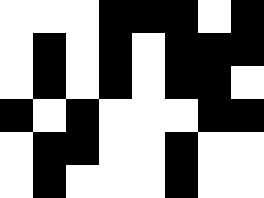[["white", "white", "white", "black", "black", "black", "white", "black"], ["white", "black", "white", "black", "white", "black", "black", "black"], ["white", "black", "white", "black", "white", "black", "black", "white"], ["black", "white", "black", "white", "white", "white", "black", "black"], ["white", "black", "black", "white", "white", "black", "white", "white"], ["white", "black", "white", "white", "white", "black", "white", "white"]]